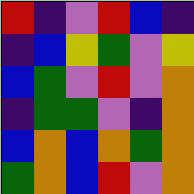[["red", "indigo", "violet", "red", "blue", "indigo"], ["indigo", "blue", "yellow", "green", "violet", "yellow"], ["blue", "green", "violet", "red", "violet", "orange"], ["indigo", "green", "green", "violet", "indigo", "orange"], ["blue", "orange", "blue", "orange", "green", "orange"], ["green", "orange", "blue", "red", "violet", "orange"]]